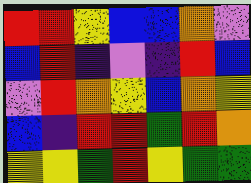[["red", "red", "yellow", "blue", "blue", "orange", "violet"], ["blue", "red", "indigo", "violet", "indigo", "red", "blue"], ["violet", "red", "orange", "yellow", "blue", "orange", "yellow"], ["blue", "indigo", "red", "red", "green", "red", "orange"], ["yellow", "yellow", "green", "red", "yellow", "green", "green"]]